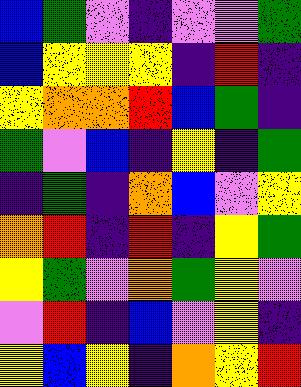[["blue", "green", "violet", "indigo", "violet", "violet", "green"], ["blue", "yellow", "yellow", "yellow", "indigo", "red", "indigo"], ["yellow", "orange", "orange", "red", "blue", "green", "indigo"], ["green", "violet", "blue", "indigo", "yellow", "indigo", "green"], ["indigo", "green", "indigo", "orange", "blue", "violet", "yellow"], ["orange", "red", "indigo", "red", "indigo", "yellow", "green"], ["yellow", "green", "violet", "orange", "green", "yellow", "violet"], ["violet", "red", "indigo", "blue", "violet", "yellow", "indigo"], ["yellow", "blue", "yellow", "indigo", "orange", "yellow", "red"]]